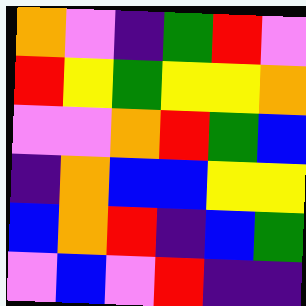[["orange", "violet", "indigo", "green", "red", "violet"], ["red", "yellow", "green", "yellow", "yellow", "orange"], ["violet", "violet", "orange", "red", "green", "blue"], ["indigo", "orange", "blue", "blue", "yellow", "yellow"], ["blue", "orange", "red", "indigo", "blue", "green"], ["violet", "blue", "violet", "red", "indigo", "indigo"]]